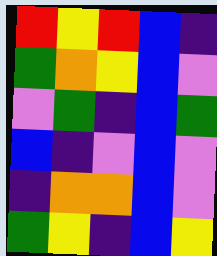[["red", "yellow", "red", "blue", "indigo"], ["green", "orange", "yellow", "blue", "violet"], ["violet", "green", "indigo", "blue", "green"], ["blue", "indigo", "violet", "blue", "violet"], ["indigo", "orange", "orange", "blue", "violet"], ["green", "yellow", "indigo", "blue", "yellow"]]